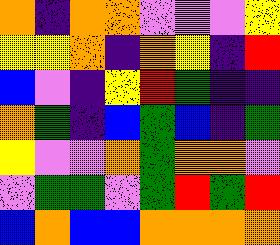[["orange", "indigo", "orange", "orange", "violet", "violet", "violet", "yellow"], ["yellow", "yellow", "orange", "indigo", "orange", "yellow", "indigo", "red"], ["blue", "violet", "indigo", "yellow", "red", "green", "indigo", "indigo"], ["orange", "green", "indigo", "blue", "green", "blue", "indigo", "green"], ["yellow", "violet", "violet", "orange", "green", "orange", "orange", "violet"], ["violet", "green", "green", "violet", "green", "red", "green", "red"], ["blue", "orange", "blue", "blue", "orange", "orange", "orange", "orange"]]